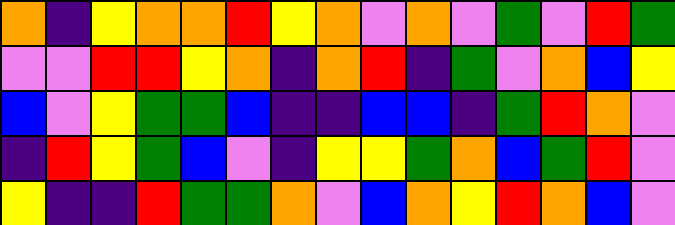[["orange", "indigo", "yellow", "orange", "orange", "red", "yellow", "orange", "violet", "orange", "violet", "green", "violet", "red", "green"], ["violet", "violet", "red", "red", "yellow", "orange", "indigo", "orange", "red", "indigo", "green", "violet", "orange", "blue", "yellow"], ["blue", "violet", "yellow", "green", "green", "blue", "indigo", "indigo", "blue", "blue", "indigo", "green", "red", "orange", "violet"], ["indigo", "red", "yellow", "green", "blue", "violet", "indigo", "yellow", "yellow", "green", "orange", "blue", "green", "red", "violet"], ["yellow", "indigo", "indigo", "red", "green", "green", "orange", "violet", "blue", "orange", "yellow", "red", "orange", "blue", "violet"]]